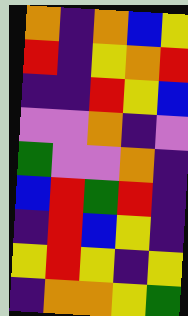[["orange", "indigo", "orange", "blue", "yellow"], ["red", "indigo", "yellow", "orange", "red"], ["indigo", "indigo", "red", "yellow", "blue"], ["violet", "violet", "orange", "indigo", "violet"], ["green", "violet", "violet", "orange", "indigo"], ["blue", "red", "green", "red", "indigo"], ["indigo", "red", "blue", "yellow", "indigo"], ["yellow", "red", "yellow", "indigo", "yellow"], ["indigo", "orange", "orange", "yellow", "green"]]